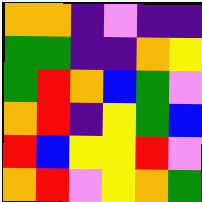[["orange", "orange", "indigo", "violet", "indigo", "indigo"], ["green", "green", "indigo", "indigo", "orange", "yellow"], ["green", "red", "orange", "blue", "green", "violet"], ["orange", "red", "indigo", "yellow", "green", "blue"], ["red", "blue", "yellow", "yellow", "red", "violet"], ["orange", "red", "violet", "yellow", "orange", "green"]]